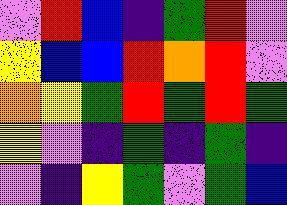[["violet", "red", "blue", "indigo", "green", "red", "violet"], ["yellow", "blue", "blue", "red", "orange", "red", "violet"], ["orange", "yellow", "green", "red", "green", "red", "green"], ["yellow", "violet", "indigo", "green", "indigo", "green", "indigo"], ["violet", "indigo", "yellow", "green", "violet", "green", "blue"]]